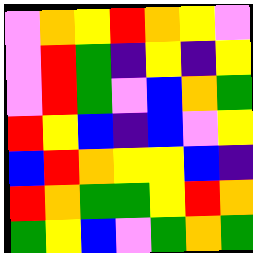[["violet", "orange", "yellow", "red", "orange", "yellow", "violet"], ["violet", "red", "green", "indigo", "yellow", "indigo", "yellow"], ["violet", "red", "green", "violet", "blue", "orange", "green"], ["red", "yellow", "blue", "indigo", "blue", "violet", "yellow"], ["blue", "red", "orange", "yellow", "yellow", "blue", "indigo"], ["red", "orange", "green", "green", "yellow", "red", "orange"], ["green", "yellow", "blue", "violet", "green", "orange", "green"]]